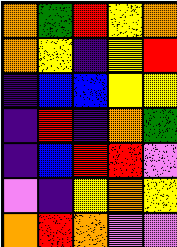[["orange", "green", "red", "yellow", "orange"], ["orange", "yellow", "indigo", "yellow", "red"], ["indigo", "blue", "blue", "yellow", "yellow"], ["indigo", "red", "indigo", "orange", "green"], ["indigo", "blue", "red", "red", "violet"], ["violet", "indigo", "yellow", "orange", "yellow"], ["orange", "red", "orange", "violet", "violet"]]